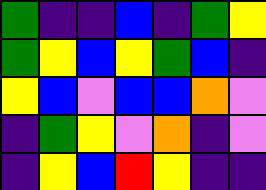[["green", "indigo", "indigo", "blue", "indigo", "green", "yellow"], ["green", "yellow", "blue", "yellow", "green", "blue", "indigo"], ["yellow", "blue", "violet", "blue", "blue", "orange", "violet"], ["indigo", "green", "yellow", "violet", "orange", "indigo", "violet"], ["indigo", "yellow", "blue", "red", "yellow", "indigo", "indigo"]]